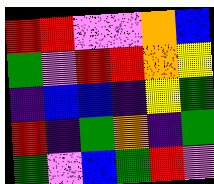[["red", "red", "violet", "violet", "orange", "blue"], ["green", "violet", "red", "red", "orange", "yellow"], ["indigo", "blue", "blue", "indigo", "yellow", "green"], ["red", "indigo", "green", "orange", "indigo", "green"], ["green", "violet", "blue", "green", "red", "violet"]]